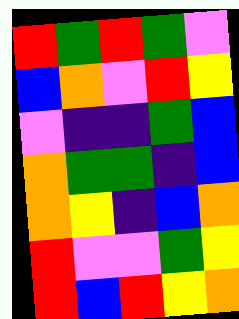[["red", "green", "red", "green", "violet"], ["blue", "orange", "violet", "red", "yellow"], ["violet", "indigo", "indigo", "green", "blue"], ["orange", "green", "green", "indigo", "blue"], ["orange", "yellow", "indigo", "blue", "orange"], ["red", "violet", "violet", "green", "yellow"], ["red", "blue", "red", "yellow", "orange"]]